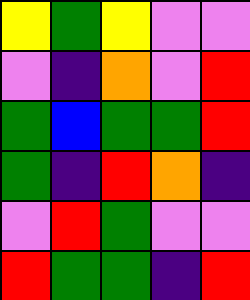[["yellow", "green", "yellow", "violet", "violet"], ["violet", "indigo", "orange", "violet", "red"], ["green", "blue", "green", "green", "red"], ["green", "indigo", "red", "orange", "indigo"], ["violet", "red", "green", "violet", "violet"], ["red", "green", "green", "indigo", "red"]]